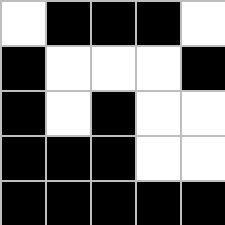[["white", "black", "black", "black", "white"], ["black", "white", "white", "white", "black"], ["black", "white", "black", "white", "white"], ["black", "black", "black", "white", "white"], ["black", "black", "black", "black", "black"]]